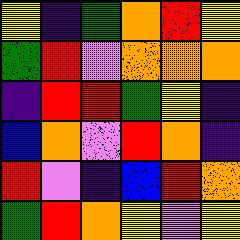[["yellow", "indigo", "green", "orange", "red", "yellow"], ["green", "red", "violet", "orange", "orange", "orange"], ["indigo", "red", "red", "green", "yellow", "indigo"], ["blue", "orange", "violet", "red", "orange", "indigo"], ["red", "violet", "indigo", "blue", "red", "orange"], ["green", "red", "orange", "yellow", "violet", "yellow"]]